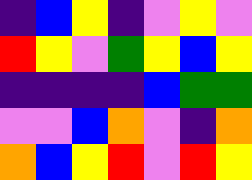[["indigo", "blue", "yellow", "indigo", "violet", "yellow", "violet"], ["red", "yellow", "violet", "green", "yellow", "blue", "yellow"], ["indigo", "indigo", "indigo", "indigo", "blue", "green", "green"], ["violet", "violet", "blue", "orange", "violet", "indigo", "orange"], ["orange", "blue", "yellow", "red", "violet", "red", "yellow"]]